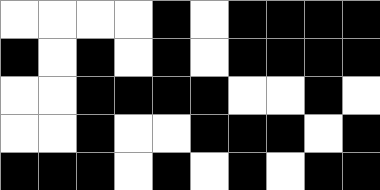[["white", "white", "white", "white", "black", "white", "black", "black", "black", "black"], ["black", "white", "black", "white", "black", "white", "black", "black", "black", "black"], ["white", "white", "black", "black", "black", "black", "white", "white", "black", "white"], ["white", "white", "black", "white", "white", "black", "black", "black", "white", "black"], ["black", "black", "black", "white", "black", "white", "black", "white", "black", "black"]]